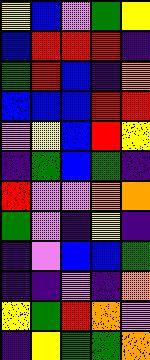[["yellow", "blue", "violet", "green", "yellow"], ["blue", "red", "red", "red", "indigo"], ["green", "red", "blue", "indigo", "orange"], ["blue", "blue", "blue", "red", "red"], ["violet", "yellow", "blue", "red", "yellow"], ["indigo", "green", "blue", "green", "indigo"], ["red", "violet", "violet", "orange", "orange"], ["green", "violet", "indigo", "yellow", "indigo"], ["indigo", "violet", "blue", "blue", "green"], ["indigo", "indigo", "violet", "indigo", "orange"], ["yellow", "green", "red", "orange", "violet"], ["indigo", "yellow", "green", "green", "orange"]]